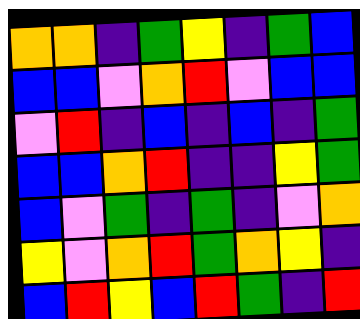[["orange", "orange", "indigo", "green", "yellow", "indigo", "green", "blue"], ["blue", "blue", "violet", "orange", "red", "violet", "blue", "blue"], ["violet", "red", "indigo", "blue", "indigo", "blue", "indigo", "green"], ["blue", "blue", "orange", "red", "indigo", "indigo", "yellow", "green"], ["blue", "violet", "green", "indigo", "green", "indigo", "violet", "orange"], ["yellow", "violet", "orange", "red", "green", "orange", "yellow", "indigo"], ["blue", "red", "yellow", "blue", "red", "green", "indigo", "red"]]